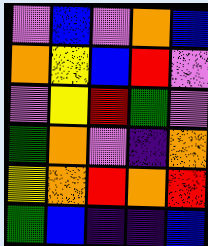[["violet", "blue", "violet", "orange", "blue"], ["orange", "yellow", "blue", "red", "violet"], ["violet", "yellow", "red", "green", "violet"], ["green", "orange", "violet", "indigo", "orange"], ["yellow", "orange", "red", "orange", "red"], ["green", "blue", "indigo", "indigo", "blue"]]